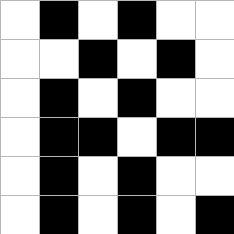[["white", "black", "white", "black", "white", "white"], ["white", "white", "black", "white", "black", "white"], ["white", "black", "white", "black", "white", "white"], ["white", "black", "black", "white", "black", "black"], ["white", "black", "white", "black", "white", "white"], ["white", "black", "white", "black", "white", "black"]]